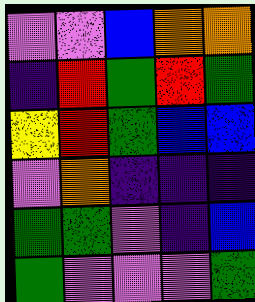[["violet", "violet", "blue", "orange", "orange"], ["indigo", "red", "green", "red", "green"], ["yellow", "red", "green", "blue", "blue"], ["violet", "orange", "indigo", "indigo", "indigo"], ["green", "green", "violet", "indigo", "blue"], ["green", "violet", "violet", "violet", "green"]]